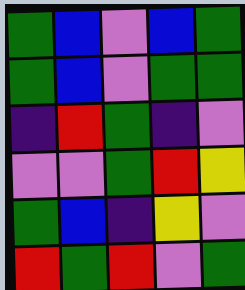[["green", "blue", "violet", "blue", "green"], ["green", "blue", "violet", "green", "green"], ["indigo", "red", "green", "indigo", "violet"], ["violet", "violet", "green", "red", "yellow"], ["green", "blue", "indigo", "yellow", "violet"], ["red", "green", "red", "violet", "green"]]